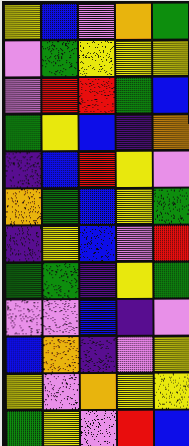[["yellow", "blue", "violet", "orange", "green"], ["violet", "green", "yellow", "yellow", "yellow"], ["violet", "red", "red", "green", "blue"], ["green", "yellow", "blue", "indigo", "orange"], ["indigo", "blue", "red", "yellow", "violet"], ["orange", "green", "blue", "yellow", "green"], ["indigo", "yellow", "blue", "violet", "red"], ["green", "green", "indigo", "yellow", "green"], ["violet", "violet", "blue", "indigo", "violet"], ["blue", "orange", "indigo", "violet", "yellow"], ["yellow", "violet", "orange", "yellow", "yellow"], ["green", "yellow", "violet", "red", "blue"]]